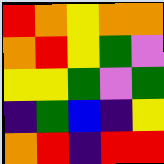[["red", "orange", "yellow", "orange", "orange"], ["orange", "red", "yellow", "green", "violet"], ["yellow", "yellow", "green", "violet", "green"], ["indigo", "green", "blue", "indigo", "yellow"], ["orange", "red", "indigo", "red", "red"]]